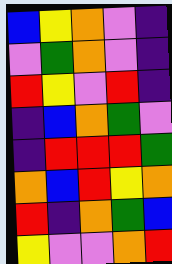[["blue", "yellow", "orange", "violet", "indigo"], ["violet", "green", "orange", "violet", "indigo"], ["red", "yellow", "violet", "red", "indigo"], ["indigo", "blue", "orange", "green", "violet"], ["indigo", "red", "red", "red", "green"], ["orange", "blue", "red", "yellow", "orange"], ["red", "indigo", "orange", "green", "blue"], ["yellow", "violet", "violet", "orange", "red"]]